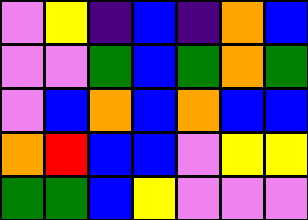[["violet", "yellow", "indigo", "blue", "indigo", "orange", "blue"], ["violet", "violet", "green", "blue", "green", "orange", "green"], ["violet", "blue", "orange", "blue", "orange", "blue", "blue"], ["orange", "red", "blue", "blue", "violet", "yellow", "yellow"], ["green", "green", "blue", "yellow", "violet", "violet", "violet"]]